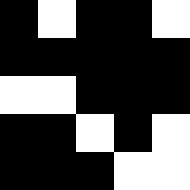[["black", "white", "black", "black", "white"], ["black", "black", "black", "black", "black"], ["white", "white", "black", "black", "black"], ["black", "black", "white", "black", "white"], ["black", "black", "black", "white", "white"]]